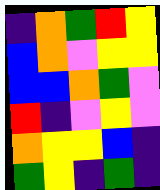[["indigo", "orange", "green", "red", "yellow"], ["blue", "orange", "violet", "yellow", "yellow"], ["blue", "blue", "orange", "green", "violet"], ["red", "indigo", "violet", "yellow", "violet"], ["orange", "yellow", "yellow", "blue", "indigo"], ["green", "yellow", "indigo", "green", "indigo"]]